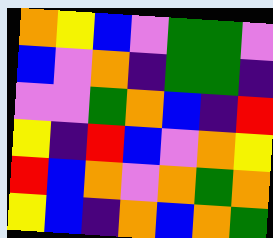[["orange", "yellow", "blue", "violet", "green", "green", "violet"], ["blue", "violet", "orange", "indigo", "green", "green", "indigo"], ["violet", "violet", "green", "orange", "blue", "indigo", "red"], ["yellow", "indigo", "red", "blue", "violet", "orange", "yellow"], ["red", "blue", "orange", "violet", "orange", "green", "orange"], ["yellow", "blue", "indigo", "orange", "blue", "orange", "green"]]